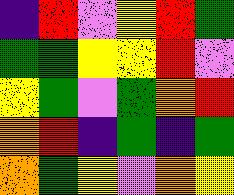[["indigo", "red", "violet", "yellow", "red", "green"], ["green", "green", "yellow", "yellow", "red", "violet"], ["yellow", "green", "violet", "green", "orange", "red"], ["orange", "red", "indigo", "green", "indigo", "green"], ["orange", "green", "yellow", "violet", "orange", "yellow"]]